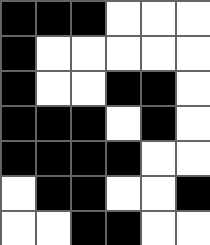[["black", "black", "black", "white", "white", "white"], ["black", "white", "white", "white", "white", "white"], ["black", "white", "white", "black", "black", "white"], ["black", "black", "black", "white", "black", "white"], ["black", "black", "black", "black", "white", "white"], ["white", "black", "black", "white", "white", "black"], ["white", "white", "black", "black", "white", "white"]]